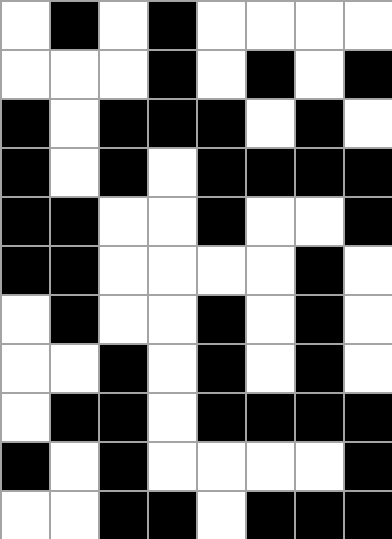[["white", "black", "white", "black", "white", "white", "white", "white"], ["white", "white", "white", "black", "white", "black", "white", "black"], ["black", "white", "black", "black", "black", "white", "black", "white"], ["black", "white", "black", "white", "black", "black", "black", "black"], ["black", "black", "white", "white", "black", "white", "white", "black"], ["black", "black", "white", "white", "white", "white", "black", "white"], ["white", "black", "white", "white", "black", "white", "black", "white"], ["white", "white", "black", "white", "black", "white", "black", "white"], ["white", "black", "black", "white", "black", "black", "black", "black"], ["black", "white", "black", "white", "white", "white", "white", "black"], ["white", "white", "black", "black", "white", "black", "black", "black"]]